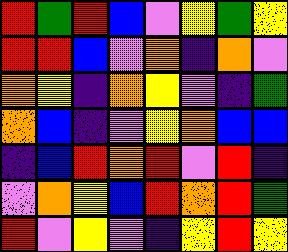[["red", "green", "red", "blue", "violet", "yellow", "green", "yellow"], ["red", "red", "blue", "violet", "orange", "indigo", "orange", "violet"], ["orange", "yellow", "indigo", "orange", "yellow", "violet", "indigo", "green"], ["orange", "blue", "indigo", "violet", "yellow", "orange", "blue", "blue"], ["indigo", "blue", "red", "orange", "red", "violet", "red", "indigo"], ["violet", "orange", "yellow", "blue", "red", "orange", "red", "green"], ["red", "violet", "yellow", "violet", "indigo", "yellow", "red", "yellow"]]